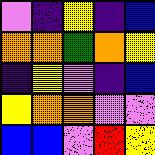[["violet", "indigo", "yellow", "indigo", "blue"], ["orange", "orange", "green", "orange", "yellow"], ["indigo", "yellow", "violet", "indigo", "blue"], ["yellow", "orange", "orange", "violet", "violet"], ["blue", "blue", "violet", "red", "yellow"]]